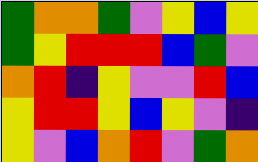[["green", "orange", "orange", "green", "violet", "yellow", "blue", "yellow"], ["green", "yellow", "red", "red", "red", "blue", "green", "violet"], ["orange", "red", "indigo", "yellow", "violet", "violet", "red", "blue"], ["yellow", "red", "red", "yellow", "blue", "yellow", "violet", "indigo"], ["yellow", "violet", "blue", "orange", "red", "violet", "green", "orange"]]